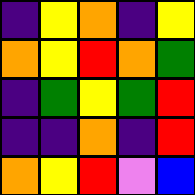[["indigo", "yellow", "orange", "indigo", "yellow"], ["orange", "yellow", "red", "orange", "green"], ["indigo", "green", "yellow", "green", "red"], ["indigo", "indigo", "orange", "indigo", "red"], ["orange", "yellow", "red", "violet", "blue"]]